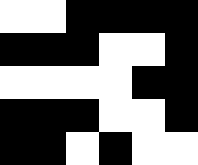[["white", "white", "black", "black", "black", "black"], ["black", "black", "black", "white", "white", "black"], ["white", "white", "white", "white", "black", "black"], ["black", "black", "black", "white", "white", "black"], ["black", "black", "white", "black", "white", "white"]]